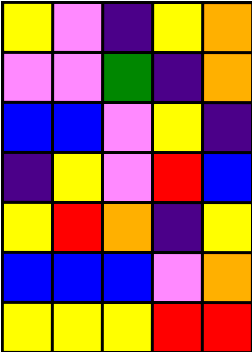[["yellow", "violet", "indigo", "yellow", "orange"], ["violet", "violet", "green", "indigo", "orange"], ["blue", "blue", "violet", "yellow", "indigo"], ["indigo", "yellow", "violet", "red", "blue"], ["yellow", "red", "orange", "indigo", "yellow"], ["blue", "blue", "blue", "violet", "orange"], ["yellow", "yellow", "yellow", "red", "red"]]